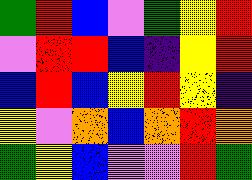[["green", "red", "blue", "violet", "green", "yellow", "red"], ["violet", "red", "red", "blue", "indigo", "yellow", "red"], ["blue", "red", "blue", "yellow", "red", "yellow", "indigo"], ["yellow", "violet", "orange", "blue", "orange", "red", "orange"], ["green", "yellow", "blue", "violet", "violet", "red", "green"]]